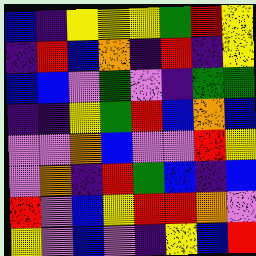[["blue", "indigo", "yellow", "yellow", "yellow", "green", "red", "yellow"], ["indigo", "red", "blue", "orange", "indigo", "red", "indigo", "yellow"], ["blue", "blue", "violet", "green", "violet", "indigo", "green", "green"], ["indigo", "indigo", "yellow", "green", "red", "blue", "orange", "blue"], ["violet", "violet", "orange", "blue", "violet", "violet", "red", "yellow"], ["violet", "orange", "indigo", "red", "green", "blue", "indigo", "blue"], ["red", "violet", "blue", "yellow", "red", "red", "orange", "violet"], ["yellow", "violet", "blue", "violet", "indigo", "yellow", "blue", "red"]]